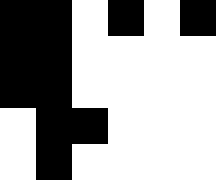[["black", "black", "white", "black", "white", "black"], ["black", "black", "white", "white", "white", "white"], ["black", "black", "white", "white", "white", "white"], ["white", "black", "black", "white", "white", "white"], ["white", "black", "white", "white", "white", "white"]]